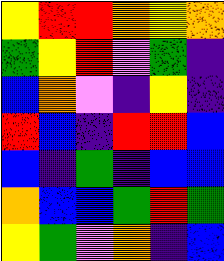[["yellow", "red", "red", "orange", "yellow", "orange"], ["green", "yellow", "red", "violet", "green", "indigo"], ["blue", "orange", "violet", "indigo", "yellow", "indigo"], ["red", "blue", "indigo", "red", "red", "blue"], ["blue", "indigo", "green", "indigo", "blue", "blue"], ["orange", "blue", "blue", "green", "red", "green"], ["yellow", "green", "violet", "orange", "indigo", "blue"]]